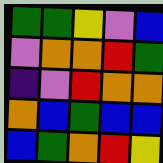[["green", "green", "yellow", "violet", "blue"], ["violet", "orange", "orange", "red", "green"], ["indigo", "violet", "red", "orange", "orange"], ["orange", "blue", "green", "blue", "blue"], ["blue", "green", "orange", "red", "yellow"]]